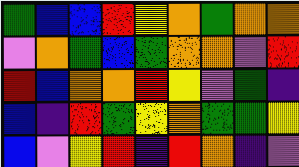[["green", "blue", "blue", "red", "yellow", "orange", "green", "orange", "orange"], ["violet", "orange", "green", "blue", "green", "orange", "orange", "violet", "red"], ["red", "blue", "orange", "orange", "red", "yellow", "violet", "green", "indigo"], ["blue", "indigo", "red", "green", "yellow", "orange", "green", "green", "yellow"], ["blue", "violet", "yellow", "red", "indigo", "red", "orange", "indigo", "violet"]]